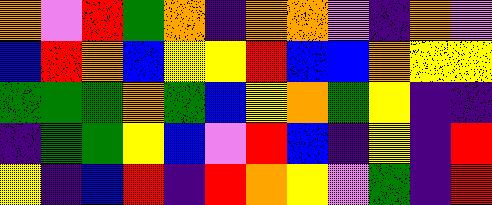[["orange", "violet", "red", "green", "orange", "indigo", "orange", "orange", "violet", "indigo", "orange", "violet"], ["blue", "red", "orange", "blue", "yellow", "yellow", "red", "blue", "blue", "orange", "yellow", "yellow"], ["green", "green", "green", "orange", "green", "blue", "yellow", "orange", "green", "yellow", "indigo", "indigo"], ["indigo", "green", "green", "yellow", "blue", "violet", "red", "blue", "indigo", "yellow", "indigo", "red"], ["yellow", "indigo", "blue", "red", "indigo", "red", "orange", "yellow", "violet", "green", "indigo", "red"]]